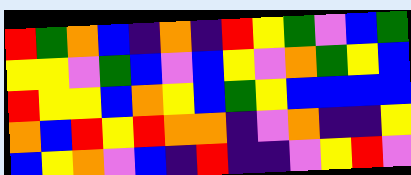[["red", "green", "orange", "blue", "indigo", "orange", "indigo", "red", "yellow", "green", "violet", "blue", "green"], ["yellow", "yellow", "violet", "green", "blue", "violet", "blue", "yellow", "violet", "orange", "green", "yellow", "blue"], ["red", "yellow", "yellow", "blue", "orange", "yellow", "blue", "green", "yellow", "blue", "blue", "blue", "blue"], ["orange", "blue", "red", "yellow", "red", "orange", "orange", "indigo", "violet", "orange", "indigo", "indigo", "yellow"], ["blue", "yellow", "orange", "violet", "blue", "indigo", "red", "indigo", "indigo", "violet", "yellow", "red", "violet"]]